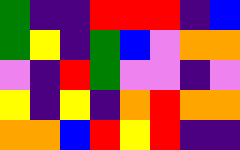[["green", "indigo", "indigo", "red", "red", "red", "indigo", "blue"], ["green", "yellow", "indigo", "green", "blue", "violet", "orange", "orange"], ["violet", "indigo", "red", "green", "violet", "violet", "indigo", "violet"], ["yellow", "indigo", "yellow", "indigo", "orange", "red", "orange", "orange"], ["orange", "orange", "blue", "red", "yellow", "red", "indigo", "indigo"]]